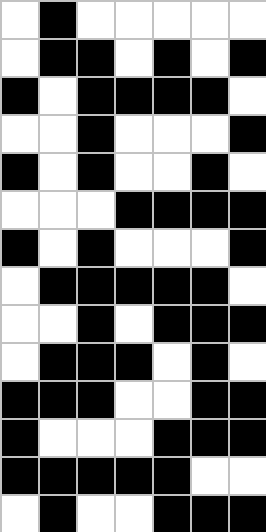[["white", "black", "white", "white", "white", "white", "white"], ["white", "black", "black", "white", "black", "white", "black"], ["black", "white", "black", "black", "black", "black", "white"], ["white", "white", "black", "white", "white", "white", "black"], ["black", "white", "black", "white", "white", "black", "white"], ["white", "white", "white", "black", "black", "black", "black"], ["black", "white", "black", "white", "white", "white", "black"], ["white", "black", "black", "black", "black", "black", "white"], ["white", "white", "black", "white", "black", "black", "black"], ["white", "black", "black", "black", "white", "black", "white"], ["black", "black", "black", "white", "white", "black", "black"], ["black", "white", "white", "white", "black", "black", "black"], ["black", "black", "black", "black", "black", "white", "white"], ["white", "black", "white", "white", "black", "black", "black"]]